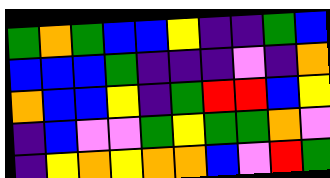[["green", "orange", "green", "blue", "blue", "yellow", "indigo", "indigo", "green", "blue"], ["blue", "blue", "blue", "green", "indigo", "indigo", "indigo", "violet", "indigo", "orange"], ["orange", "blue", "blue", "yellow", "indigo", "green", "red", "red", "blue", "yellow"], ["indigo", "blue", "violet", "violet", "green", "yellow", "green", "green", "orange", "violet"], ["indigo", "yellow", "orange", "yellow", "orange", "orange", "blue", "violet", "red", "green"]]